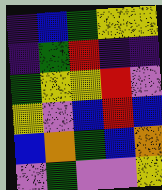[["indigo", "blue", "green", "yellow", "yellow"], ["indigo", "green", "red", "indigo", "indigo"], ["green", "yellow", "yellow", "red", "violet"], ["yellow", "violet", "blue", "red", "blue"], ["blue", "orange", "green", "blue", "orange"], ["violet", "green", "violet", "violet", "yellow"]]